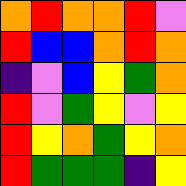[["orange", "red", "orange", "orange", "red", "violet"], ["red", "blue", "blue", "orange", "red", "orange"], ["indigo", "violet", "blue", "yellow", "green", "orange"], ["red", "violet", "green", "yellow", "violet", "yellow"], ["red", "yellow", "orange", "green", "yellow", "orange"], ["red", "green", "green", "green", "indigo", "yellow"]]